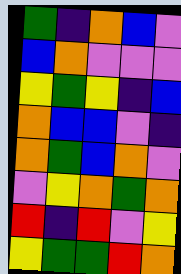[["green", "indigo", "orange", "blue", "violet"], ["blue", "orange", "violet", "violet", "violet"], ["yellow", "green", "yellow", "indigo", "blue"], ["orange", "blue", "blue", "violet", "indigo"], ["orange", "green", "blue", "orange", "violet"], ["violet", "yellow", "orange", "green", "orange"], ["red", "indigo", "red", "violet", "yellow"], ["yellow", "green", "green", "red", "orange"]]